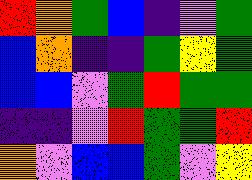[["red", "orange", "green", "blue", "indigo", "violet", "green"], ["blue", "orange", "indigo", "indigo", "green", "yellow", "green"], ["blue", "blue", "violet", "green", "red", "green", "green"], ["indigo", "indigo", "violet", "red", "green", "green", "red"], ["orange", "violet", "blue", "blue", "green", "violet", "yellow"]]